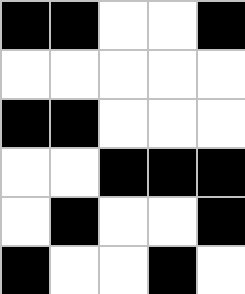[["black", "black", "white", "white", "black"], ["white", "white", "white", "white", "white"], ["black", "black", "white", "white", "white"], ["white", "white", "black", "black", "black"], ["white", "black", "white", "white", "black"], ["black", "white", "white", "black", "white"]]